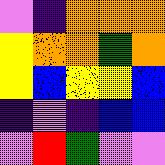[["violet", "indigo", "orange", "orange", "orange"], ["yellow", "orange", "orange", "green", "orange"], ["yellow", "blue", "yellow", "yellow", "blue"], ["indigo", "violet", "indigo", "blue", "blue"], ["violet", "red", "green", "violet", "violet"]]